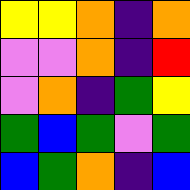[["yellow", "yellow", "orange", "indigo", "orange"], ["violet", "violet", "orange", "indigo", "red"], ["violet", "orange", "indigo", "green", "yellow"], ["green", "blue", "green", "violet", "green"], ["blue", "green", "orange", "indigo", "blue"]]